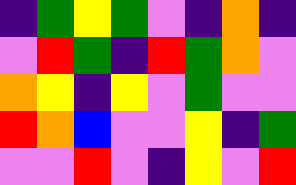[["indigo", "green", "yellow", "green", "violet", "indigo", "orange", "indigo"], ["violet", "red", "green", "indigo", "red", "green", "orange", "violet"], ["orange", "yellow", "indigo", "yellow", "violet", "green", "violet", "violet"], ["red", "orange", "blue", "violet", "violet", "yellow", "indigo", "green"], ["violet", "violet", "red", "violet", "indigo", "yellow", "violet", "red"]]